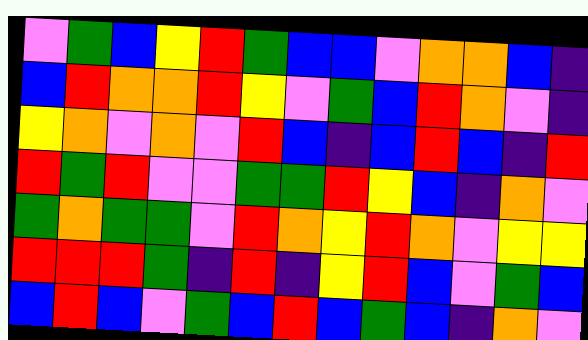[["violet", "green", "blue", "yellow", "red", "green", "blue", "blue", "violet", "orange", "orange", "blue", "indigo"], ["blue", "red", "orange", "orange", "red", "yellow", "violet", "green", "blue", "red", "orange", "violet", "indigo"], ["yellow", "orange", "violet", "orange", "violet", "red", "blue", "indigo", "blue", "red", "blue", "indigo", "red"], ["red", "green", "red", "violet", "violet", "green", "green", "red", "yellow", "blue", "indigo", "orange", "violet"], ["green", "orange", "green", "green", "violet", "red", "orange", "yellow", "red", "orange", "violet", "yellow", "yellow"], ["red", "red", "red", "green", "indigo", "red", "indigo", "yellow", "red", "blue", "violet", "green", "blue"], ["blue", "red", "blue", "violet", "green", "blue", "red", "blue", "green", "blue", "indigo", "orange", "violet"]]